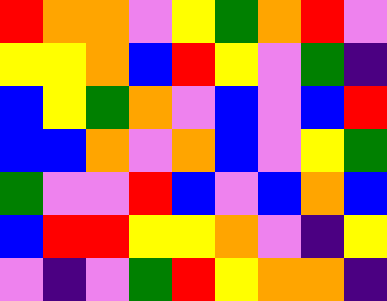[["red", "orange", "orange", "violet", "yellow", "green", "orange", "red", "violet"], ["yellow", "yellow", "orange", "blue", "red", "yellow", "violet", "green", "indigo"], ["blue", "yellow", "green", "orange", "violet", "blue", "violet", "blue", "red"], ["blue", "blue", "orange", "violet", "orange", "blue", "violet", "yellow", "green"], ["green", "violet", "violet", "red", "blue", "violet", "blue", "orange", "blue"], ["blue", "red", "red", "yellow", "yellow", "orange", "violet", "indigo", "yellow"], ["violet", "indigo", "violet", "green", "red", "yellow", "orange", "orange", "indigo"]]